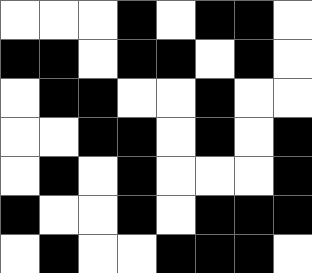[["white", "white", "white", "black", "white", "black", "black", "white"], ["black", "black", "white", "black", "black", "white", "black", "white"], ["white", "black", "black", "white", "white", "black", "white", "white"], ["white", "white", "black", "black", "white", "black", "white", "black"], ["white", "black", "white", "black", "white", "white", "white", "black"], ["black", "white", "white", "black", "white", "black", "black", "black"], ["white", "black", "white", "white", "black", "black", "black", "white"]]